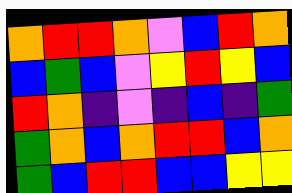[["orange", "red", "red", "orange", "violet", "blue", "red", "orange"], ["blue", "green", "blue", "violet", "yellow", "red", "yellow", "blue"], ["red", "orange", "indigo", "violet", "indigo", "blue", "indigo", "green"], ["green", "orange", "blue", "orange", "red", "red", "blue", "orange"], ["green", "blue", "red", "red", "blue", "blue", "yellow", "yellow"]]